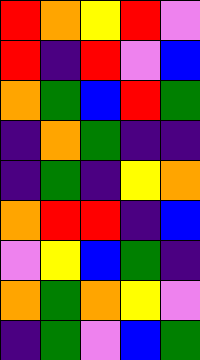[["red", "orange", "yellow", "red", "violet"], ["red", "indigo", "red", "violet", "blue"], ["orange", "green", "blue", "red", "green"], ["indigo", "orange", "green", "indigo", "indigo"], ["indigo", "green", "indigo", "yellow", "orange"], ["orange", "red", "red", "indigo", "blue"], ["violet", "yellow", "blue", "green", "indigo"], ["orange", "green", "orange", "yellow", "violet"], ["indigo", "green", "violet", "blue", "green"]]